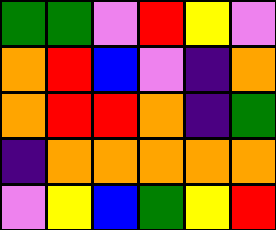[["green", "green", "violet", "red", "yellow", "violet"], ["orange", "red", "blue", "violet", "indigo", "orange"], ["orange", "red", "red", "orange", "indigo", "green"], ["indigo", "orange", "orange", "orange", "orange", "orange"], ["violet", "yellow", "blue", "green", "yellow", "red"]]